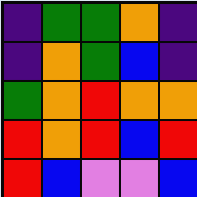[["indigo", "green", "green", "orange", "indigo"], ["indigo", "orange", "green", "blue", "indigo"], ["green", "orange", "red", "orange", "orange"], ["red", "orange", "red", "blue", "red"], ["red", "blue", "violet", "violet", "blue"]]